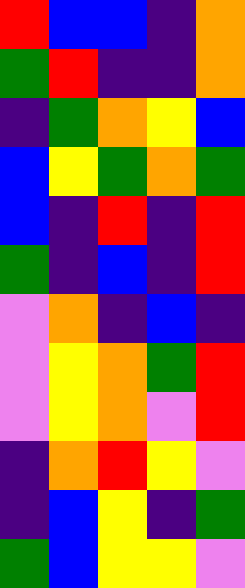[["red", "blue", "blue", "indigo", "orange"], ["green", "red", "indigo", "indigo", "orange"], ["indigo", "green", "orange", "yellow", "blue"], ["blue", "yellow", "green", "orange", "green"], ["blue", "indigo", "red", "indigo", "red"], ["green", "indigo", "blue", "indigo", "red"], ["violet", "orange", "indigo", "blue", "indigo"], ["violet", "yellow", "orange", "green", "red"], ["violet", "yellow", "orange", "violet", "red"], ["indigo", "orange", "red", "yellow", "violet"], ["indigo", "blue", "yellow", "indigo", "green"], ["green", "blue", "yellow", "yellow", "violet"]]